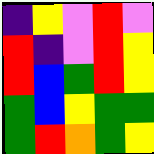[["indigo", "yellow", "violet", "red", "violet"], ["red", "indigo", "violet", "red", "yellow"], ["red", "blue", "green", "red", "yellow"], ["green", "blue", "yellow", "green", "green"], ["green", "red", "orange", "green", "yellow"]]